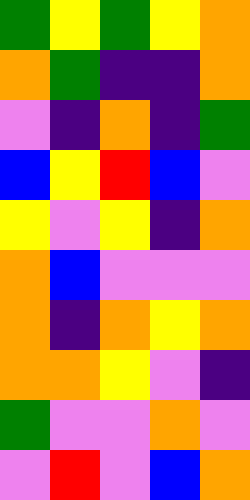[["green", "yellow", "green", "yellow", "orange"], ["orange", "green", "indigo", "indigo", "orange"], ["violet", "indigo", "orange", "indigo", "green"], ["blue", "yellow", "red", "blue", "violet"], ["yellow", "violet", "yellow", "indigo", "orange"], ["orange", "blue", "violet", "violet", "violet"], ["orange", "indigo", "orange", "yellow", "orange"], ["orange", "orange", "yellow", "violet", "indigo"], ["green", "violet", "violet", "orange", "violet"], ["violet", "red", "violet", "blue", "orange"]]